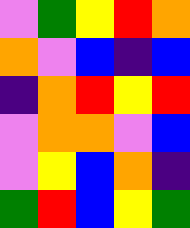[["violet", "green", "yellow", "red", "orange"], ["orange", "violet", "blue", "indigo", "blue"], ["indigo", "orange", "red", "yellow", "red"], ["violet", "orange", "orange", "violet", "blue"], ["violet", "yellow", "blue", "orange", "indigo"], ["green", "red", "blue", "yellow", "green"]]